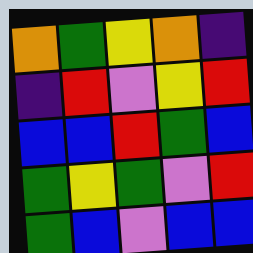[["orange", "green", "yellow", "orange", "indigo"], ["indigo", "red", "violet", "yellow", "red"], ["blue", "blue", "red", "green", "blue"], ["green", "yellow", "green", "violet", "red"], ["green", "blue", "violet", "blue", "blue"]]